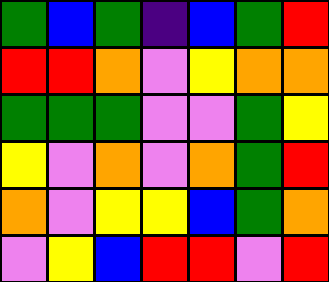[["green", "blue", "green", "indigo", "blue", "green", "red"], ["red", "red", "orange", "violet", "yellow", "orange", "orange"], ["green", "green", "green", "violet", "violet", "green", "yellow"], ["yellow", "violet", "orange", "violet", "orange", "green", "red"], ["orange", "violet", "yellow", "yellow", "blue", "green", "orange"], ["violet", "yellow", "blue", "red", "red", "violet", "red"]]